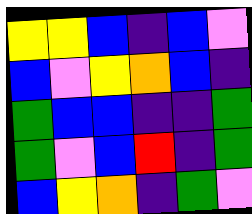[["yellow", "yellow", "blue", "indigo", "blue", "violet"], ["blue", "violet", "yellow", "orange", "blue", "indigo"], ["green", "blue", "blue", "indigo", "indigo", "green"], ["green", "violet", "blue", "red", "indigo", "green"], ["blue", "yellow", "orange", "indigo", "green", "violet"]]